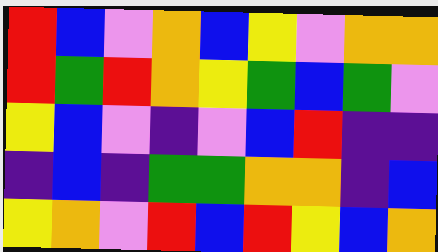[["red", "blue", "violet", "orange", "blue", "yellow", "violet", "orange", "orange"], ["red", "green", "red", "orange", "yellow", "green", "blue", "green", "violet"], ["yellow", "blue", "violet", "indigo", "violet", "blue", "red", "indigo", "indigo"], ["indigo", "blue", "indigo", "green", "green", "orange", "orange", "indigo", "blue"], ["yellow", "orange", "violet", "red", "blue", "red", "yellow", "blue", "orange"]]